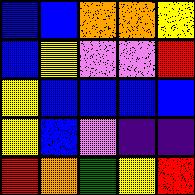[["blue", "blue", "orange", "orange", "yellow"], ["blue", "yellow", "violet", "violet", "red"], ["yellow", "blue", "blue", "blue", "blue"], ["yellow", "blue", "violet", "indigo", "indigo"], ["red", "orange", "green", "yellow", "red"]]